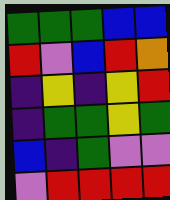[["green", "green", "green", "blue", "blue"], ["red", "violet", "blue", "red", "orange"], ["indigo", "yellow", "indigo", "yellow", "red"], ["indigo", "green", "green", "yellow", "green"], ["blue", "indigo", "green", "violet", "violet"], ["violet", "red", "red", "red", "red"]]